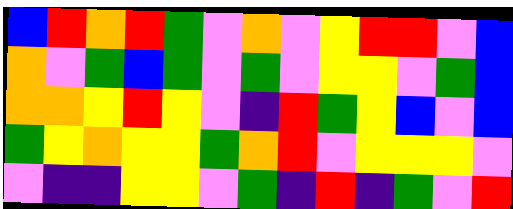[["blue", "red", "orange", "red", "green", "violet", "orange", "violet", "yellow", "red", "red", "violet", "blue"], ["orange", "violet", "green", "blue", "green", "violet", "green", "violet", "yellow", "yellow", "violet", "green", "blue"], ["orange", "orange", "yellow", "red", "yellow", "violet", "indigo", "red", "green", "yellow", "blue", "violet", "blue"], ["green", "yellow", "orange", "yellow", "yellow", "green", "orange", "red", "violet", "yellow", "yellow", "yellow", "violet"], ["violet", "indigo", "indigo", "yellow", "yellow", "violet", "green", "indigo", "red", "indigo", "green", "violet", "red"]]